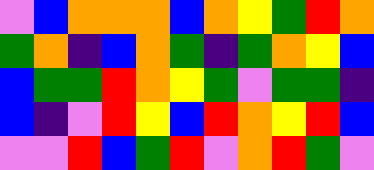[["violet", "blue", "orange", "orange", "orange", "blue", "orange", "yellow", "green", "red", "orange"], ["green", "orange", "indigo", "blue", "orange", "green", "indigo", "green", "orange", "yellow", "blue"], ["blue", "green", "green", "red", "orange", "yellow", "green", "violet", "green", "green", "indigo"], ["blue", "indigo", "violet", "red", "yellow", "blue", "red", "orange", "yellow", "red", "blue"], ["violet", "violet", "red", "blue", "green", "red", "violet", "orange", "red", "green", "violet"]]